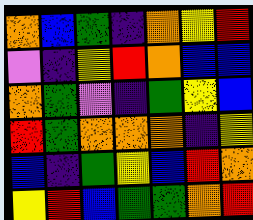[["orange", "blue", "green", "indigo", "orange", "yellow", "red"], ["violet", "indigo", "yellow", "red", "orange", "blue", "blue"], ["orange", "green", "violet", "indigo", "green", "yellow", "blue"], ["red", "green", "orange", "orange", "orange", "indigo", "yellow"], ["blue", "indigo", "green", "yellow", "blue", "red", "orange"], ["yellow", "red", "blue", "green", "green", "orange", "red"]]